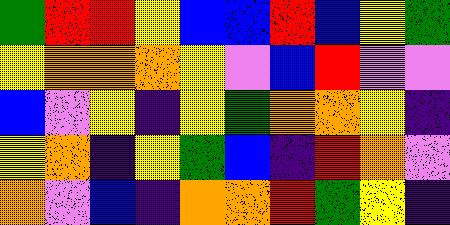[["green", "red", "red", "yellow", "blue", "blue", "red", "blue", "yellow", "green"], ["yellow", "orange", "orange", "orange", "yellow", "violet", "blue", "red", "violet", "violet"], ["blue", "violet", "yellow", "indigo", "yellow", "green", "orange", "orange", "yellow", "indigo"], ["yellow", "orange", "indigo", "yellow", "green", "blue", "indigo", "red", "orange", "violet"], ["orange", "violet", "blue", "indigo", "orange", "orange", "red", "green", "yellow", "indigo"]]